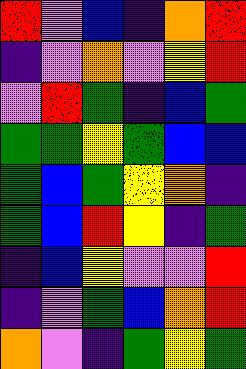[["red", "violet", "blue", "indigo", "orange", "red"], ["indigo", "violet", "orange", "violet", "yellow", "red"], ["violet", "red", "green", "indigo", "blue", "green"], ["green", "green", "yellow", "green", "blue", "blue"], ["green", "blue", "green", "yellow", "orange", "indigo"], ["green", "blue", "red", "yellow", "indigo", "green"], ["indigo", "blue", "yellow", "violet", "violet", "red"], ["indigo", "violet", "green", "blue", "orange", "red"], ["orange", "violet", "indigo", "green", "yellow", "green"]]